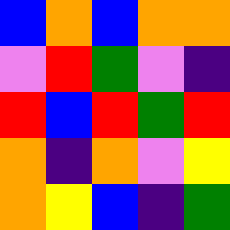[["blue", "orange", "blue", "orange", "orange"], ["violet", "red", "green", "violet", "indigo"], ["red", "blue", "red", "green", "red"], ["orange", "indigo", "orange", "violet", "yellow"], ["orange", "yellow", "blue", "indigo", "green"]]